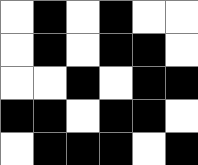[["white", "black", "white", "black", "white", "white"], ["white", "black", "white", "black", "black", "white"], ["white", "white", "black", "white", "black", "black"], ["black", "black", "white", "black", "black", "white"], ["white", "black", "black", "black", "white", "black"]]